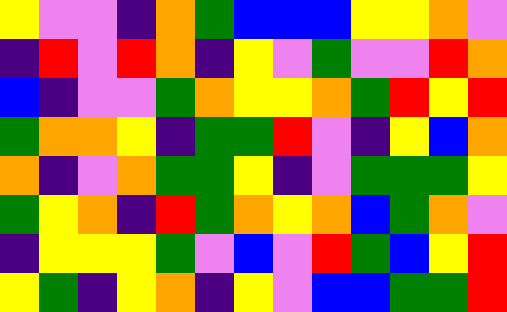[["yellow", "violet", "violet", "indigo", "orange", "green", "blue", "blue", "blue", "yellow", "yellow", "orange", "violet"], ["indigo", "red", "violet", "red", "orange", "indigo", "yellow", "violet", "green", "violet", "violet", "red", "orange"], ["blue", "indigo", "violet", "violet", "green", "orange", "yellow", "yellow", "orange", "green", "red", "yellow", "red"], ["green", "orange", "orange", "yellow", "indigo", "green", "green", "red", "violet", "indigo", "yellow", "blue", "orange"], ["orange", "indigo", "violet", "orange", "green", "green", "yellow", "indigo", "violet", "green", "green", "green", "yellow"], ["green", "yellow", "orange", "indigo", "red", "green", "orange", "yellow", "orange", "blue", "green", "orange", "violet"], ["indigo", "yellow", "yellow", "yellow", "green", "violet", "blue", "violet", "red", "green", "blue", "yellow", "red"], ["yellow", "green", "indigo", "yellow", "orange", "indigo", "yellow", "violet", "blue", "blue", "green", "green", "red"]]